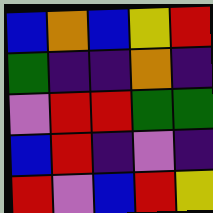[["blue", "orange", "blue", "yellow", "red"], ["green", "indigo", "indigo", "orange", "indigo"], ["violet", "red", "red", "green", "green"], ["blue", "red", "indigo", "violet", "indigo"], ["red", "violet", "blue", "red", "yellow"]]